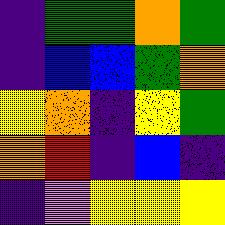[["indigo", "green", "green", "orange", "green"], ["indigo", "blue", "blue", "green", "orange"], ["yellow", "orange", "indigo", "yellow", "green"], ["orange", "red", "indigo", "blue", "indigo"], ["indigo", "violet", "yellow", "yellow", "yellow"]]